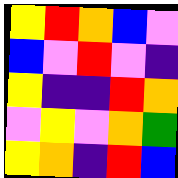[["yellow", "red", "orange", "blue", "violet"], ["blue", "violet", "red", "violet", "indigo"], ["yellow", "indigo", "indigo", "red", "orange"], ["violet", "yellow", "violet", "orange", "green"], ["yellow", "orange", "indigo", "red", "blue"]]